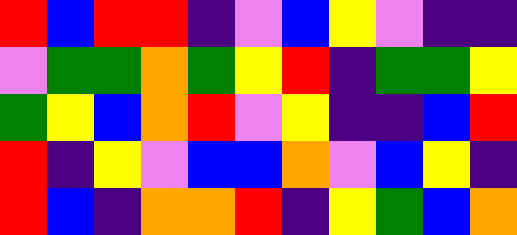[["red", "blue", "red", "red", "indigo", "violet", "blue", "yellow", "violet", "indigo", "indigo"], ["violet", "green", "green", "orange", "green", "yellow", "red", "indigo", "green", "green", "yellow"], ["green", "yellow", "blue", "orange", "red", "violet", "yellow", "indigo", "indigo", "blue", "red"], ["red", "indigo", "yellow", "violet", "blue", "blue", "orange", "violet", "blue", "yellow", "indigo"], ["red", "blue", "indigo", "orange", "orange", "red", "indigo", "yellow", "green", "blue", "orange"]]